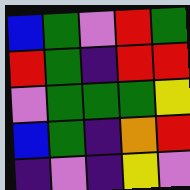[["blue", "green", "violet", "red", "green"], ["red", "green", "indigo", "red", "red"], ["violet", "green", "green", "green", "yellow"], ["blue", "green", "indigo", "orange", "red"], ["indigo", "violet", "indigo", "yellow", "violet"]]